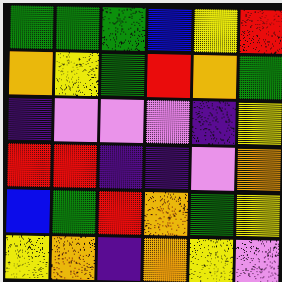[["green", "green", "green", "blue", "yellow", "red"], ["orange", "yellow", "green", "red", "orange", "green"], ["indigo", "violet", "violet", "violet", "indigo", "yellow"], ["red", "red", "indigo", "indigo", "violet", "orange"], ["blue", "green", "red", "orange", "green", "yellow"], ["yellow", "orange", "indigo", "orange", "yellow", "violet"]]